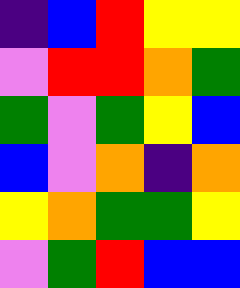[["indigo", "blue", "red", "yellow", "yellow"], ["violet", "red", "red", "orange", "green"], ["green", "violet", "green", "yellow", "blue"], ["blue", "violet", "orange", "indigo", "orange"], ["yellow", "orange", "green", "green", "yellow"], ["violet", "green", "red", "blue", "blue"]]